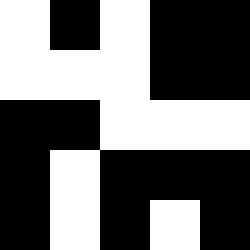[["white", "black", "white", "black", "black"], ["white", "white", "white", "black", "black"], ["black", "black", "white", "white", "white"], ["black", "white", "black", "black", "black"], ["black", "white", "black", "white", "black"]]